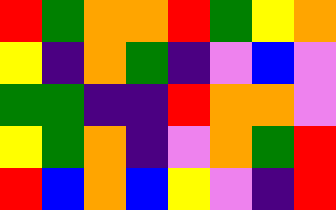[["red", "green", "orange", "orange", "red", "green", "yellow", "orange"], ["yellow", "indigo", "orange", "green", "indigo", "violet", "blue", "violet"], ["green", "green", "indigo", "indigo", "red", "orange", "orange", "violet"], ["yellow", "green", "orange", "indigo", "violet", "orange", "green", "red"], ["red", "blue", "orange", "blue", "yellow", "violet", "indigo", "red"]]